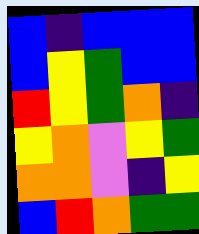[["blue", "indigo", "blue", "blue", "blue"], ["blue", "yellow", "green", "blue", "blue"], ["red", "yellow", "green", "orange", "indigo"], ["yellow", "orange", "violet", "yellow", "green"], ["orange", "orange", "violet", "indigo", "yellow"], ["blue", "red", "orange", "green", "green"]]